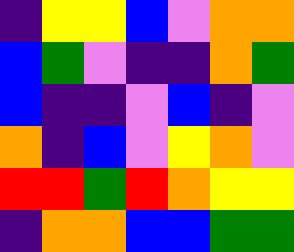[["indigo", "yellow", "yellow", "blue", "violet", "orange", "orange"], ["blue", "green", "violet", "indigo", "indigo", "orange", "green"], ["blue", "indigo", "indigo", "violet", "blue", "indigo", "violet"], ["orange", "indigo", "blue", "violet", "yellow", "orange", "violet"], ["red", "red", "green", "red", "orange", "yellow", "yellow"], ["indigo", "orange", "orange", "blue", "blue", "green", "green"]]